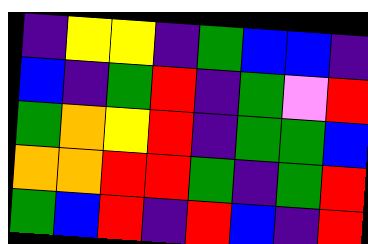[["indigo", "yellow", "yellow", "indigo", "green", "blue", "blue", "indigo"], ["blue", "indigo", "green", "red", "indigo", "green", "violet", "red"], ["green", "orange", "yellow", "red", "indigo", "green", "green", "blue"], ["orange", "orange", "red", "red", "green", "indigo", "green", "red"], ["green", "blue", "red", "indigo", "red", "blue", "indigo", "red"]]